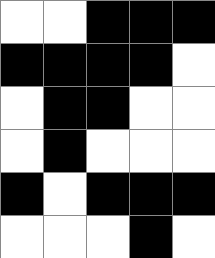[["white", "white", "black", "black", "black"], ["black", "black", "black", "black", "white"], ["white", "black", "black", "white", "white"], ["white", "black", "white", "white", "white"], ["black", "white", "black", "black", "black"], ["white", "white", "white", "black", "white"]]